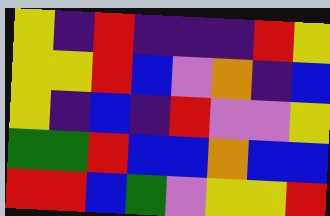[["yellow", "indigo", "red", "indigo", "indigo", "indigo", "red", "yellow"], ["yellow", "yellow", "red", "blue", "violet", "orange", "indigo", "blue"], ["yellow", "indigo", "blue", "indigo", "red", "violet", "violet", "yellow"], ["green", "green", "red", "blue", "blue", "orange", "blue", "blue"], ["red", "red", "blue", "green", "violet", "yellow", "yellow", "red"]]